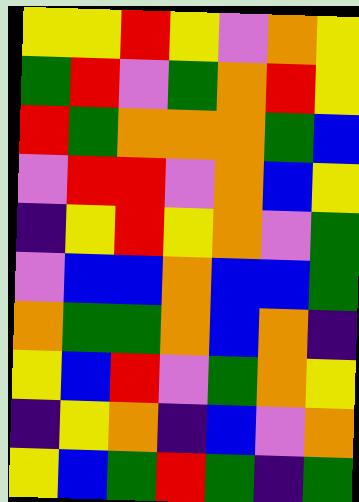[["yellow", "yellow", "red", "yellow", "violet", "orange", "yellow"], ["green", "red", "violet", "green", "orange", "red", "yellow"], ["red", "green", "orange", "orange", "orange", "green", "blue"], ["violet", "red", "red", "violet", "orange", "blue", "yellow"], ["indigo", "yellow", "red", "yellow", "orange", "violet", "green"], ["violet", "blue", "blue", "orange", "blue", "blue", "green"], ["orange", "green", "green", "orange", "blue", "orange", "indigo"], ["yellow", "blue", "red", "violet", "green", "orange", "yellow"], ["indigo", "yellow", "orange", "indigo", "blue", "violet", "orange"], ["yellow", "blue", "green", "red", "green", "indigo", "green"]]